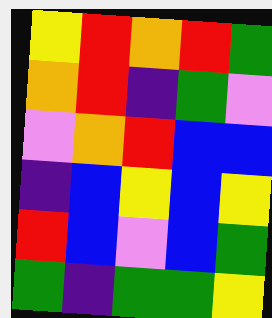[["yellow", "red", "orange", "red", "green"], ["orange", "red", "indigo", "green", "violet"], ["violet", "orange", "red", "blue", "blue"], ["indigo", "blue", "yellow", "blue", "yellow"], ["red", "blue", "violet", "blue", "green"], ["green", "indigo", "green", "green", "yellow"]]